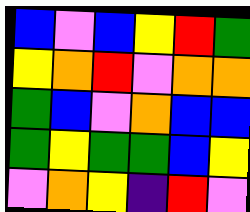[["blue", "violet", "blue", "yellow", "red", "green"], ["yellow", "orange", "red", "violet", "orange", "orange"], ["green", "blue", "violet", "orange", "blue", "blue"], ["green", "yellow", "green", "green", "blue", "yellow"], ["violet", "orange", "yellow", "indigo", "red", "violet"]]